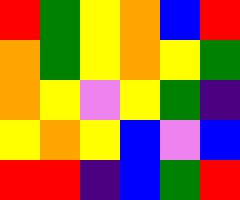[["red", "green", "yellow", "orange", "blue", "red"], ["orange", "green", "yellow", "orange", "yellow", "green"], ["orange", "yellow", "violet", "yellow", "green", "indigo"], ["yellow", "orange", "yellow", "blue", "violet", "blue"], ["red", "red", "indigo", "blue", "green", "red"]]